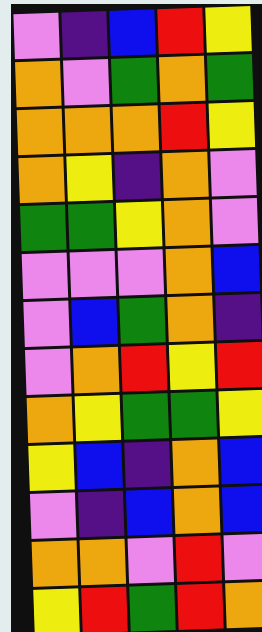[["violet", "indigo", "blue", "red", "yellow"], ["orange", "violet", "green", "orange", "green"], ["orange", "orange", "orange", "red", "yellow"], ["orange", "yellow", "indigo", "orange", "violet"], ["green", "green", "yellow", "orange", "violet"], ["violet", "violet", "violet", "orange", "blue"], ["violet", "blue", "green", "orange", "indigo"], ["violet", "orange", "red", "yellow", "red"], ["orange", "yellow", "green", "green", "yellow"], ["yellow", "blue", "indigo", "orange", "blue"], ["violet", "indigo", "blue", "orange", "blue"], ["orange", "orange", "violet", "red", "violet"], ["yellow", "red", "green", "red", "orange"]]